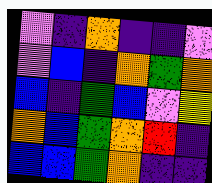[["violet", "indigo", "orange", "indigo", "indigo", "violet"], ["violet", "blue", "indigo", "orange", "green", "orange"], ["blue", "indigo", "green", "blue", "violet", "yellow"], ["orange", "blue", "green", "orange", "red", "indigo"], ["blue", "blue", "green", "orange", "indigo", "indigo"]]